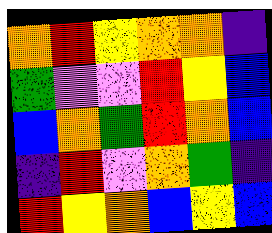[["orange", "red", "yellow", "orange", "orange", "indigo"], ["green", "violet", "violet", "red", "yellow", "blue"], ["blue", "orange", "green", "red", "orange", "blue"], ["indigo", "red", "violet", "orange", "green", "indigo"], ["red", "yellow", "orange", "blue", "yellow", "blue"]]